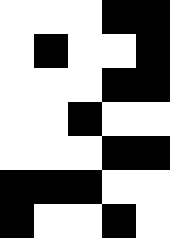[["white", "white", "white", "black", "black"], ["white", "black", "white", "white", "black"], ["white", "white", "white", "black", "black"], ["white", "white", "black", "white", "white"], ["white", "white", "white", "black", "black"], ["black", "black", "black", "white", "white"], ["black", "white", "white", "black", "white"]]